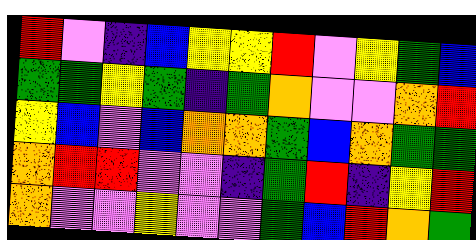[["red", "violet", "indigo", "blue", "yellow", "yellow", "red", "violet", "yellow", "green", "blue"], ["green", "green", "yellow", "green", "indigo", "green", "orange", "violet", "violet", "orange", "red"], ["yellow", "blue", "violet", "blue", "orange", "orange", "green", "blue", "orange", "green", "green"], ["orange", "red", "red", "violet", "violet", "indigo", "green", "red", "indigo", "yellow", "red"], ["orange", "violet", "violet", "yellow", "violet", "violet", "green", "blue", "red", "orange", "green"]]